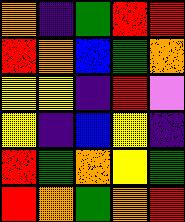[["orange", "indigo", "green", "red", "red"], ["red", "orange", "blue", "green", "orange"], ["yellow", "yellow", "indigo", "red", "violet"], ["yellow", "indigo", "blue", "yellow", "indigo"], ["red", "green", "orange", "yellow", "green"], ["red", "orange", "green", "orange", "red"]]